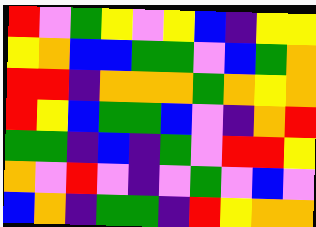[["red", "violet", "green", "yellow", "violet", "yellow", "blue", "indigo", "yellow", "yellow"], ["yellow", "orange", "blue", "blue", "green", "green", "violet", "blue", "green", "orange"], ["red", "red", "indigo", "orange", "orange", "orange", "green", "orange", "yellow", "orange"], ["red", "yellow", "blue", "green", "green", "blue", "violet", "indigo", "orange", "red"], ["green", "green", "indigo", "blue", "indigo", "green", "violet", "red", "red", "yellow"], ["orange", "violet", "red", "violet", "indigo", "violet", "green", "violet", "blue", "violet"], ["blue", "orange", "indigo", "green", "green", "indigo", "red", "yellow", "orange", "orange"]]